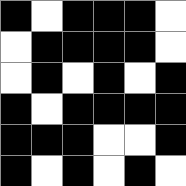[["black", "white", "black", "black", "black", "white"], ["white", "black", "black", "black", "black", "white"], ["white", "black", "white", "black", "white", "black"], ["black", "white", "black", "black", "black", "black"], ["black", "black", "black", "white", "white", "black"], ["black", "white", "black", "white", "black", "white"]]